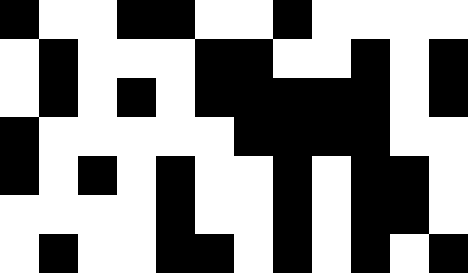[["black", "white", "white", "black", "black", "white", "white", "black", "white", "white", "white", "white"], ["white", "black", "white", "white", "white", "black", "black", "white", "white", "black", "white", "black"], ["white", "black", "white", "black", "white", "black", "black", "black", "black", "black", "white", "black"], ["black", "white", "white", "white", "white", "white", "black", "black", "black", "black", "white", "white"], ["black", "white", "black", "white", "black", "white", "white", "black", "white", "black", "black", "white"], ["white", "white", "white", "white", "black", "white", "white", "black", "white", "black", "black", "white"], ["white", "black", "white", "white", "black", "black", "white", "black", "white", "black", "white", "black"]]